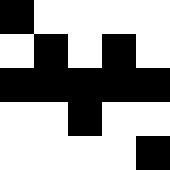[["black", "white", "white", "white", "white"], ["white", "black", "white", "black", "white"], ["black", "black", "black", "black", "black"], ["white", "white", "black", "white", "white"], ["white", "white", "white", "white", "black"]]